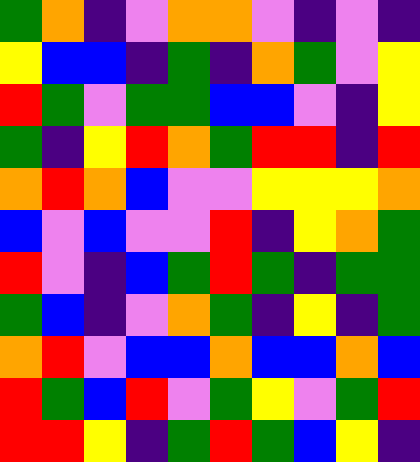[["green", "orange", "indigo", "violet", "orange", "orange", "violet", "indigo", "violet", "indigo"], ["yellow", "blue", "blue", "indigo", "green", "indigo", "orange", "green", "violet", "yellow"], ["red", "green", "violet", "green", "green", "blue", "blue", "violet", "indigo", "yellow"], ["green", "indigo", "yellow", "red", "orange", "green", "red", "red", "indigo", "red"], ["orange", "red", "orange", "blue", "violet", "violet", "yellow", "yellow", "yellow", "orange"], ["blue", "violet", "blue", "violet", "violet", "red", "indigo", "yellow", "orange", "green"], ["red", "violet", "indigo", "blue", "green", "red", "green", "indigo", "green", "green"], ["green", "blue", "indigo", "violet", "orange", "green", "indigo", "yellow", "indigo", "green"], ["orange", "red", "violet", "blue", "blue", "orange", "blue", "blue", "orange", "blue"], ["red", "green", "blue", "red", "violet", "green", "yellow", "violet", "green", "red"], ["red", "red", "yellow", "indigo", "green", "red", "green", "blue", "yellow", "indigo"]]